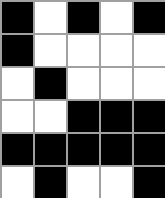[["black", "white", "black", "white", "black"], ["black", "white", "white", "white", "white"], ["white", "black", "white", "white", "white"], ["white", "white", "black", "black", "black"], ["black", "black", "black", "black", "black"], ["white", "black", "white", "white", "black"]]